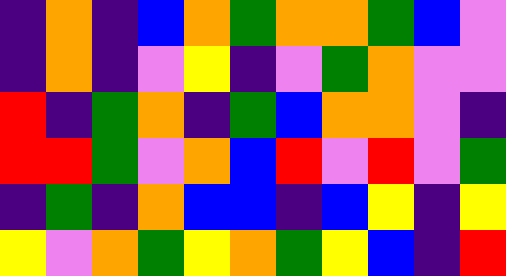[["indigo", "orange", "indigo", "blue", "orange", "green", "orange", "orange", "green", "blue", "violet"], ["indigo", "orange", "indigo", "violet", "yellow", "indigo", "violet", "green", "orange", "violet", "violet"], ["red", "indigo", "green", "orange", "indigo", "green", "blue", "orange", "orange", "violet", "indigo"], ["red", "red", "green", "violet", "orange", "blue", "red", "violet", "red", "violet", "green"], ["indigo", "green", "indigo", "orange", "blue", "blue", "indigo", "blue", "yellow", "indigo", "yellow"], ["yellow", "violet", "orange", "green", "yellow", "orange", "green", "yellow", "blue", "indigo", "red"]]